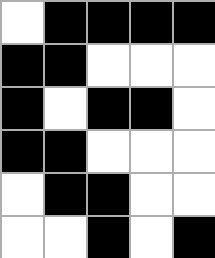[["white", "black", "black", "black", "black"], ["black", "black", "white", "white", "white"], ["black", "white", "black", "black", "white"], ["black", "black", "white", "white", "white"], ["white", "black", "black", "white", "white"], ["white", "white", "black", "white", "black"]]